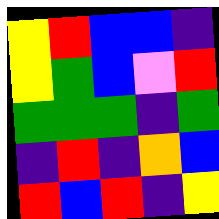[["yellow", "red", "blue", "blue", "indigo"], ["yellow", "green", "blue", "violet", "red"], ["green", "green", "green", "indigo", "green"], ["indigo", "red", "indigo", "orange", "blue"], ["red", "blue", "red", "indigo", "yellow"]]